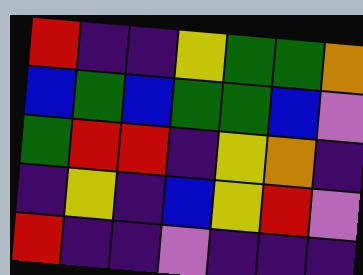[["red", "indigo", "indigo", "yellow", "green", "green", "orange"], ["blue", "green", "blue", "green", "green", "blue", "violet"], ["green", "red", "red", "indigo", "yellow", "orange", "indigo"], ["indigo", "yellow", "indigo", "blue", "yellow", "red", "violet"], ["red", "indigo", "indigo", "violet", "indigo", "indigo", "indigo"]]